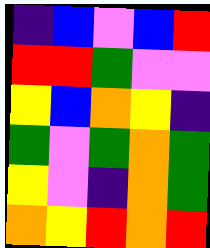[["indigo", "blue", "violet", "blue", "red"], ["red", "red", "green", "violet", "violet"], ["yellow", "blue", "orange", "yellow", "indigo"], ["green", "violet", "green", "orange", "green"], ["yellow", "violet", "indigo", "orange", "green"], ["orange", "yellow", "red", "orange", "red"]]